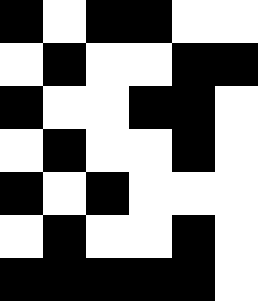[["black", "white", "black", "black", "white", "white"], ["white", "black", "white", "white", "black", "black"], ["black", "white", "white", "black", "black", "white"], ["white", "black", "white", "white", "black", "white"], ["black", "white", "black", "white", "white", "white"], ["white", "black", "white", "white", "black", "white"], ["black", "black", "black", "black", "black", "white"]]